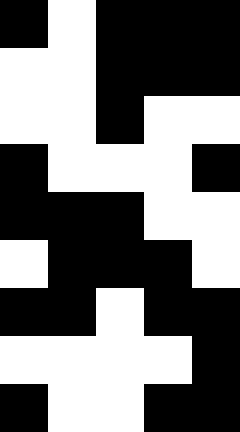[["black", "white", "black", "black", "black"], ["white", "white", "black", "black", "black"], ["white", "white", "black", "white", "white"], ["black", "white", "white", "white", "black"], ["black", "black", "black", "white", "white"], ["white", "black", "black", "black", "white"], ["black", "black", "white", "black", "black"], ["white", "white", "white", "white", "black"], ["black", "white", "white", "black", "black"]]